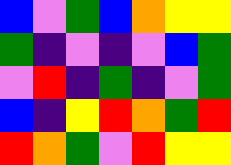[["blue", "violet", "green", "blue", "orange", "yellow", "yellow"], ["green", "indigo", "violet", "indigo", "violet", "blue", "green"], ["violet", "red", "indigo", "green", "indigo", "violet", "green"], ["blue", "indigo", "yellow", "red", "orange", "green", "red"], ["red", "orange", "green", "violet", "red", "yellow", "yellow"]]